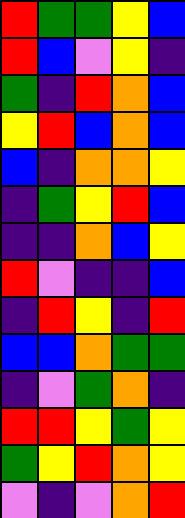[["red", "green", "green", "yellow", "blue"], ["red", "blue", "violet", "yellow", "indigo"], ["green", "indigo", "red", "orange", "blue"], ["yellow", "red", "blue", "orange", "blue"], ["blue", "indigo", "orange", "orange", "yellow"], ["indigo", "green", "yellow", "red", "blue"], ["indigo", "indigo", "orange", "blue", "yellow"], ["red", "violet", "indigo", "indigo", "blue"], ["indigo", "red", "yellow", "indigo", "red"], ["blue", "blue", "orange", "green", "green"], ["indigo", "violet", "green", "orange", "indigo"], ["red", "red", "yellow", "green", "yellow"], ["green", "yellow", "red", "orange", "yellow"], ["violet", "indigo", "violet", "orange", "red"]]